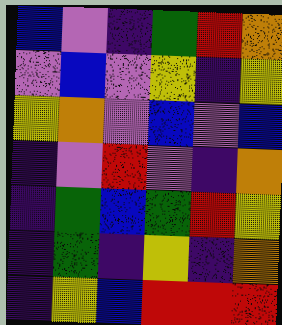[["blue", "violet", "indigo", "green", "red", "orange"], ["violet", "blue", "violet", "yellow", "indigo", "yellow"], ["yellow", "orange", "violet", "blue", "violet", "blue"], ["indigo", "violet", "red", "violet", "indigo", "orange"], ["indigo", "green", "blue", "green", "red", "yellow"], ["indigo", "green", "indigo", "yellow", "indigo", "orange"], ["indigo", "yellow", "blue", "red", "red", "red"]]